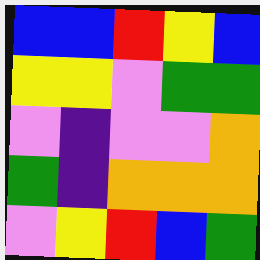[["blue", "blue", "red", "yellow", "blue"], ["yellow", "yellow", "violet", "green", "green"], ["violet", "indigo", "violet", "violet", "orange"], ["green", "indigo", "orange", "orange", "orange"], ["violet", "yellow", "red", "blue", "green"]]